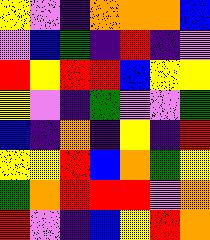[["yellow", "violet", "indigo", "orange", "orange", "orange", "blue"], ["violet", "blue", "green", "indigo", "red", "indigo", "violet"], ["red", "yellow", "red", "red", "blue", "yellow", "yellow"], ["yellow", "violet", "indigo", "green", "violet", "violet", "green"], ["blue", "indigo", "orange", "indigo", "yellow", "indigo", "red"], ["yellow", "yellow", "red", "blue", "orange", "green", "yellow"], ["green", "orange", "red", "red", "red", "violet", "orange"], ["red", "violet", "indigo", "blue", "yellow", "red", "orange"]]